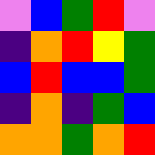[["violet", "blue", "green", "red", "violet"], ["indigo", "orange", "red", "yellow", "green"], ["blue", "red", "blue", "blue", "green"], ["indigo", "orange", "indigo", "green", "blue"], ["orange", "orange", "green", "orange", "red"]]